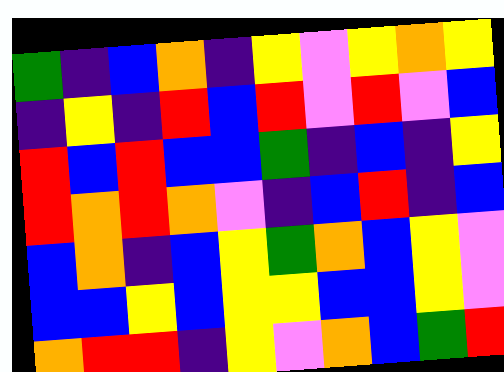[["green", "indigo", "blue", "orange", "indigo", "yellow", "violet", "yellow", "orange", "yellow"], ["indigo", "yellow", "indigo", "red", "blue", "red", "violet", "red", "violet", "blue"], ["red", "blue", "red", "blue", "blue", "green", "indigo", "blue", "indigo", "yellow"], ["red", "orange", "red", "orange", "violet", "indigo", "blue", "red", "indigo", "blue"], ["blue", "orange", "indigo", "blue", "yellow", "green", "orange", "blue", "yellow", "violet"], ["blue", "blue", "yellow", "blue", "yellow", "yellow", "blue", "blue", "yellow", "violet"], ["orange", "red", "red", "indigo", "yellow", "violet", "orange", "blue", "green", "red"]]